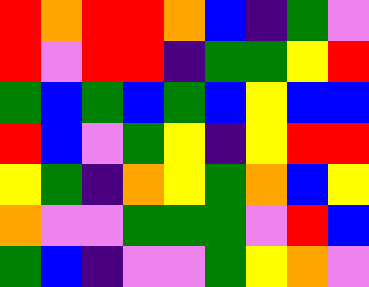[["red", "orange", "red", "red", "orange", "blue", "indigo", "green", "violet"], ["red", "violet", "red", "red", "indigo", "green", "green", "yellow", "red"], ["green", "blue", "green", "blue", "green", "blue", "yellow", "blue", "blue"], ["red", "blue", "violet", "green", "yellow", "indigo", "yellow", "red", "red"], ["yellow", "green", "indigo", "orange", "yellow", "green", "orange", "blue", "yellow"], ["orange", "violet", "violet", "green", "green", "green", "violet", "red", "blue"], ["green", "blue", "indigo", "violet", "violet", "green", "yellow", "orange", "violet"]]